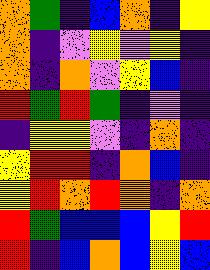[["orange", "green", "indigo", "blue", "orange", "indigo", "yellow"], ["orange", "indigo", "violet", "yellow", "violet", "yellow", "indigo"], ["orange", "indigo", "orange", "violet", "yellow", "blue", "indigo"], ["red", "green", "red", "green", "indigo", "violet", "indigo"], ["indigo", "yellow", "yellow", "violet", "indigo", "orange", "indigo"], ["yellow", "red", "red", "indigo", "orange", "blue", "indigo"], ["yellow", "red", "orange", "red", "orange", "indigo", "orange"], ["red", "green", "blue", "blue", "blue", "yellow", "red"], ["red", "indigo", "blue", "orange", "blue", "yellow", "blue"]]